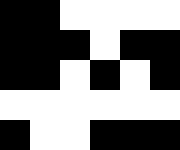[["black", "black", "white", "white", "white", "white"], ["black", "black", "black", "white", "black", "black"], ["black", "black", "white", "black", "white", "black"], ["white", "white", "white", "white", "white", "white"], ["black", "white", "white", "black", "black", "black"]]